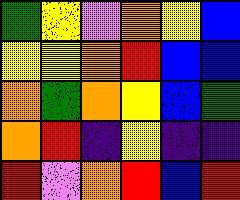[["green", "yellow", "violet", "orange", "yellow", "blue"], ["yellow", "yellow", "orange", "red", "blue", "blue"], ["orange", "green", "orange", "yellow", "blue", "green"], ["orange", "red", "indigo", "yellow", "indigo", "indigo"], ["red", "violet", "orange", "red", "blue", "red"]]